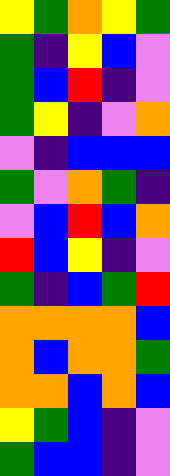[["yellow", "green", "orange", "yellow", "green"], ["green", "indigo", "yellow", "blue", "violet"], ["green", "blue", "red", "indigo", "violet"], ["green", "yellow", "indigo", "violet", "orange"], ["violet", "indigo", "blue", "blue", "blue"], ["green", "violet", "orange", "green", "indigo"], ["violet", "blue", "red", "blue", "orange"], ["red", "blue", "yellow", "indigo", "violet"], ["green", "indigo", "blue", "green", "red"], ["orange", "orange", "orange", "orange", "blue"], ["orange", "blue", "orange", "orange", "green"], ["orange", "orange", "blue", "orange", "blue"], ["yellow", "green", "blue", "indigo", "violet"], ["green", "blue", "blue", "indigo", "violet"]]